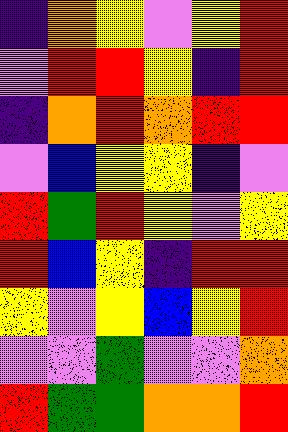[["indigo", "orange", "yellow", "violet", "yellow", "red"], ["violet", "red", "red", "yellow", "indigo", "red"], ["indigo", "orange", "red", "orange", "red", "red"], ["violet", "blue", "yellow", "yellow", "indigo", "violet"], ["red", "green", "red", "yellow", "violet", "yellow"], ["red", "blue", "yellow", "indigo", "red", "red"], ["yellow", "violet", "yellow", "blue", "yellow", "red"], ["violet", "violet", "green", "violet", "violet", "orange"], ["red", "green", "green", "orange", "orange", "red"]]